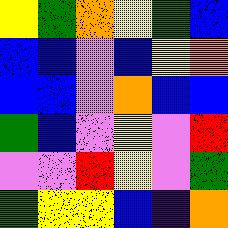[["yellow", "green", "orange", "yellow", "green", "blue"], ["blue", "blue", "violet", "blue", "yellow", "orange"], ["blue", "blue", "violet", "orange", "blue", "blue"], ["green", "blue", "violet", "yellow", "violet", "red"], ["violet", "violet", "red", "yellow", "violet", "green"], ["green", "yellow", "yellow", "blue", "indigo", "orange"]]